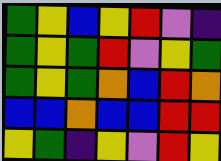[["green", "yellow", "blue", "yellow", "red", "violet", "indigo"], ["green", "yellow", "green", "red", "violet", "yellow", "green"], ["green", "yellow", "green", "orange", "blue", "red", "orange"], ["blue", "blue", "orange", "blue", "blue", "red", "red"], ["yellow", "green", "indigo", "yellow", "violet", "red", "yellow"]]